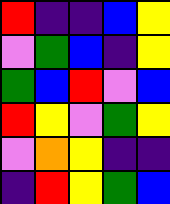[["red", "indigo", "indigo", "blue", "yellow"], ["violet", "green", "blue", "indigo", "yellow"], ["green", "blue", "red", "violet", "blue"], ["red", "yellow", "violet", "green", "yellow"], ["violet", "orange", "yellow", "indigo", "indigo"], ["indigo", "red", "yellow", "green", "blue"]]